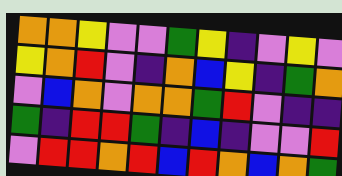[["orange", "orange", "yellow", "violet", "violet", "green", "yellow", "indigo", "violet", "yellow", "violet"], ["yellow", "orange", "red", "violet", "indigo", "orange", "blue", "yellow", "indigo", "green", "orange"], ["violet", "blue", "orange", "violet", "orange", "orange", "green", "red", "violet", "indigo", "indigo"], ["green", "indigo", "red", "red", "green", "indigo", "blue", "indigo", "violet", "violet", "red"], ["violet", "red", "red", "orange", "red", "blue", "red", "orange", "blue", "orange", "green"]]